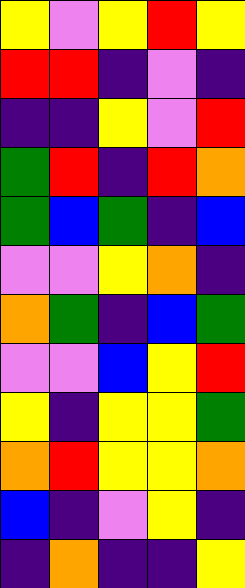[["yellow", "violet", "yellow", "red", "yellow"], ["red", "red", "indigo", "violet", "indigo"], ["indigo", "indigo", "yellow", "violet", "red"], ["green", "red", "indigo", "red", "orange"], ["green", "blue", "green", "indigo", "blue"], ["violet", "violet", "yellow", "orange", "indigo"], ["orange", "green", "indigo", "blue", "green"], ["violet", "violet", "blue", "yellow", "red"], ["yellow", "indigo", "yellow", "yellow", "green"], ["orange", "red", "yellow", "yellow", "orange"], ["blue", "indigo", "violet", "yellow", "indigo"], ["indigo", "orange", "indigo", "indigo", "yellow"]]